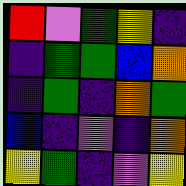[["red", "violet", "green", "yellow", "indigo"], ["indigo", "green", "green", "blue", "orange"], ["indigo", "green", "indigo", "orange", "green"], ["blue", "indigo", "violet", "indigo", "orange"], ["yellow", "green", "indigo", "violet", "yellow"]]